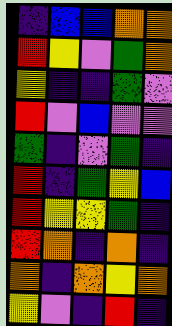[["indigo", "blue", "blue", "orange", "orange"], ["red", "yellow", "violet", "green", "orange"], ["yellow", "indigo", "indigo", "green", "violet"], ["red", "violet", "blue", "violet", "violet"], ["green", "indigo", "violet", "green", "indigo"], ["red", "indigo", "green", "yellow", "blue"], ["red", "yellow", "yellow", "green", "indigo"], ["red", "orange", "indigo", "orange", "indigo"], ["orange", "indigo", "orange", "yellow", "orange"], ["yellow", "violet", "indigo", "red", "indigo"]]